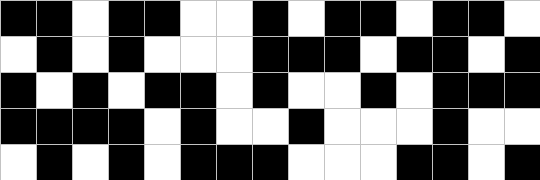[["black", "black", "white", "black", "black", "white", "white", "black", "white", "black", "black", "white", "black", "black", "white"], ["white", "black", "white", "black", "white", "white", "white", "black", "black", "black", "white", "black", "black", "white", "black"], ["black", "white", "black", "white", "black", "black", "white", "black", "white", "white", "black", "white", "black", "black", "black"], ["black", "black", "black", "black", "white", "black", "white", "white", "black", "white", "white", "white", "black", "white", "white"], ["white", "black", "white", "black", "white", "black", "black", "black", "white", "white", "white", "black", "black", "white", "black"]]